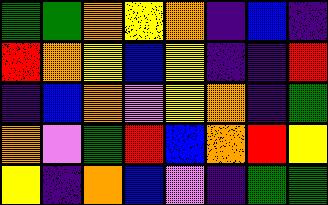[["green", "green", "orange", "yellow", "orange", "indigo", "blue", "indigo"], ["red", "orange", "yellow", "blue", "yellow", "indigo", "indigo", "red"], ["indigo", "blue", "orange", "violet", "yellow", "orange", "indigo", "green"], ["orange", "violet", "green", "red", "blue", "orange", "red", "yellow"], ["yellow", "indigo", "orange", "blue", "violet", "indigo", "green", "green"]]